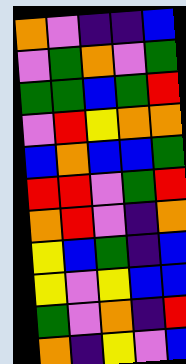[["orange", "violet", "indigo", "indigo", "blue"], ["violet", "green", "orange", "violet", "green"], ["green", "green", "blue", "green", "red"], ["violet", "red", "yellow", "orange", "orange"], ["blue", "orange", "blue", "blue", "green"], ["red", "red", "violet", "green", "red"], ["orange", "red", "violet", "indigo", "orange"], ["yellow", "blue", "green", "indigo", "blue"], ["yellow", "violet", "yellow", "blue", "blue"], ["green", "violet", "orange", "indigo", "red"], ["orange", "indigo", "yellow", "violet", "blue"]]